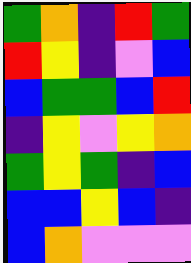[["green", "orange", "indigo", "red", "green"], ["red", "yellow", "indigo", "violet", "blue"], ["blue", "green", "green", "blue", "red"], ["indigo", "yellow", "violet", "yellow", "orange"], ["green", "yellow", "green", "indigo", "blue"], ["blue", "blue", "yellow", "blue", "indigo"], ["blue", "orange", "violet", "violet", "violet"]]